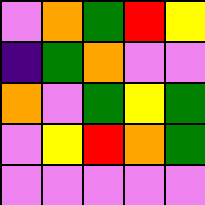[["violet", "orange", "green", "red", "yellow"], ["indigo", "green", "orange", "violet", "violet"], ["orange", "violet", "green", "yellow", "green"], ["violet", "yellow", "red", "orange", "green"], ["violet", "violet", "violet", "violet", "violet"]]